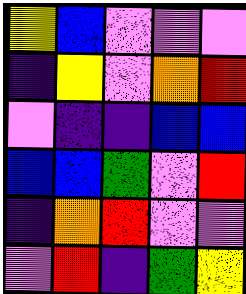[["yellow", "blue", "violet", "violet", "violet"], ["indigo", "yellow", "violet", "orange", "red"], ["violet", "indigo", "indigo", "blue", "blue"], ["blue", "blue", "green", "violet", "red"], ["indigo", "orange", "red", "violet", "violet"], ["violet", "red", "indigo", "green", "yellow"]]